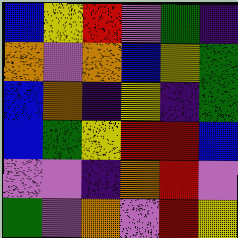[["blue", "yellow", "red", "violet", "green", "indigo"], ["orange", "violet", "orange", "blue", "yellow", "green"], ["blue", "orange", "indigo", "yellow", "indigo", "green"], ["blue", "green", "yellow", "red", "red", "blue"], ["violet", "violet", "indigo", "orange", "red", "violet"], ["green", "violet", "orange", "violet", "red", "yellow"]]